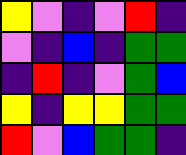[["yellow", "violet", "indigo", "violet", "red", "indigo"], ["violet", "indigo", "blue", "indigo", "green", "green"], ["indigo", "red", "indigo", "violet", "green", "blue"], ["yellow", "indigo", "yellow", "yellow", "green", "green"], ["red", "violet", "blue", "green", "green", "indigo"]]